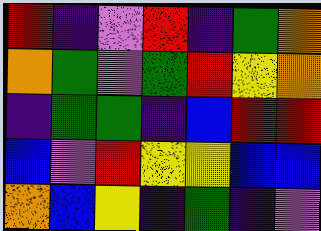[["red", "indigo", "violet", "red", "indigo", "green", "orange"], ["orange", "green", "violet", "green", "red", "yellow", "orange"], ["indigo", "green", "green", "indigo", "blue", "red", "red"], ["blue", "violet", "red", "yellow", "yellow", "blue", "blue"], ["orange", "blue", "yellow", "indigo", "green", "indigo", "violet"]]